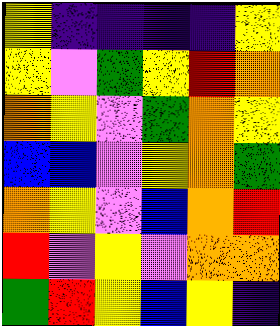[["yellow", "indigo", "indigo", "indigo", "indigo", "yellow"], ["yellow", "violet", "green", "yellow", "red", "orange"], ["orange", "yellow", "violet", "green", "orange", "yellow"], ["blue", "blue", "violet", "yellow", "orange", "green"], ["orange", "yellow", "violet", "blue", "orange", "red"], ["red", "violet", "yellow", "violet", "orange", "orange"], ["green", "red", "yellow", "blue", "yellow", "indigo"]]